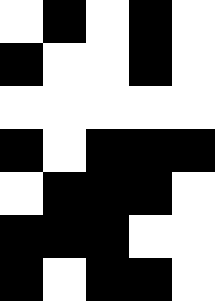[["white", "black", "white", "black", "white"], ["black", "white", "white", "black", "white"], ["white", "white", "white", "white", "white"], ["black", "white", "black", "black", "black"], ["white", "black", "black", "black", "white"], ["black", "black", "black", "white", "white"], ["black", "white", "black", "black", "white"]]